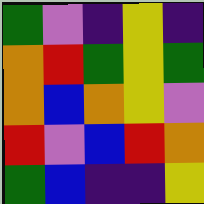[["green", "violet", "indigo", "yellow", "indigo"], ["orange", "red", "green", "yellow", "green"], ["orange", "blue", "orange", "yellow", "violet"], ["red", "violet", "blue", "red", "orange"], ["green", "blue", "indigo", "indigo", "yellow"]]